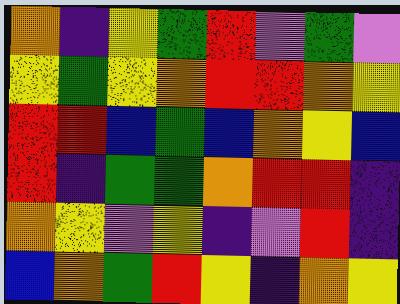[["orange", "indigo", "yellow", "green", "red", "violet", "green", "violet"], ["yellow", "green", "yellow", "orange", "red", "red", "orange", "yellow"], ["red", "red", "blue", "green", "blue", "orange", "yellow", "blue"], ["red", "indigo", "green", "green", "orange", "red", "red", "indigo"], ["orange", "yellow", "violet", "yellow", "indigo", "violet", "red", "indigo"], ["blue", "orange", "green", "red", "yellow", "indigo", "orange", "yellow"]]